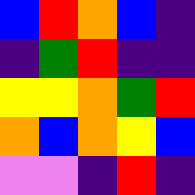[["blue", "red", "orange", "blue", "indigo"], ["indigo", "green", "red", "indigo", "indigo"], ["yellow", "yellow", "orange", "green", "red"], ["orange", "blue", "orange", "yellow", "blue"], ["violet", "violet", "indigo", "red", "indigo"]]